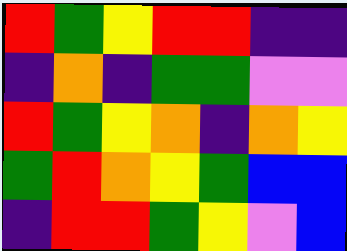[["red", "green", "yellow", "red", "red", "indigo", "indigo"], ["indigo", "orange", "indigo", "green", "green", "violet", "violet"], ["red", "green", "yellow", "orange", "indigo", "orange", "yellow"], ["green", "red", "orange", "yellow", "green", "blue", "blue"], ["indigo", "red", "red", "green", "yellow", "violet", "blue"]]